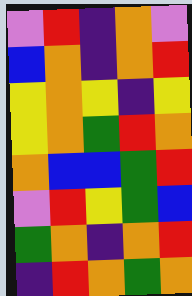[["violet", "red", "indigo", "orange", "violet"], ["blue", "orange", "indigo", "orange", "red"], ["yellow", "orange", "yellow", "indigo", "yellow"], ["yellow", "orange", "green", "red", "orange"], ["orange", "blue", "blue", "green", "red"], ["violet", "red", "yellow", "green", "blue"], ["green", "orange", "indigo", "orange", "red"], ["indigo", "red", "orange", "green", "orange"]]